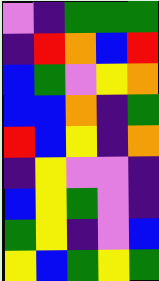[["violet", "indigo", "green", "green", "green"], ["indigo", "red", "orange", "blue", "red"], ["blue", "green", "violet", "yellow", "orange"], ["blue", "blue", "orange", "indigo", "green"], ["red", "blue", "yellow", "indigo", "orange"], ["indigo", "yellow", "violet", "violet", "indigo"], ["blue", "yellow", "green", "violet", "indigo"], ["green", "yellow", "indigo", "violet", "blue"], ["yellow", "blue", "green", "yellow", "green"]]